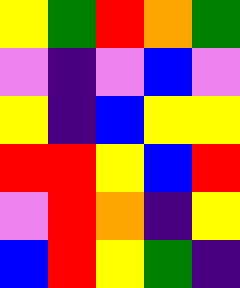[["yellow", "green", "red", "orange", "green"], ["violet", "indigo", "violet", "blue", "violet"], ["yellow", "indigo", "blue", "yellow", "yellow"], ["red", "red", "yellow", "blue", "red"], ["violet", "red", "orange", "indigo", "yellow"], ["blue", "red", "yellow", "green", "indigo"]]